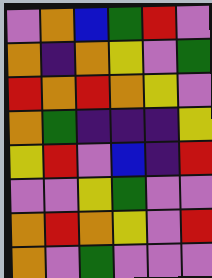[["violet", "orange", "blue", "green", "red", "violet"], ["orange", "indigo", "orange", "yellow", "violet", "green"], ["red", "orange", "red", "orange", "yellow", "violet"], ["orange", "green", "indigo", "indigo", "indigo", "yellow"], ["yellow", "red", "violet", "blue", "indigo", "red"], ["violet", "violet", "yellow", "green", "violet", "violet"], ["orange", "red", "orange", "yellow", "violet", "red"], ["orange", "violet", "green", "violet", "violet", "violet"]]